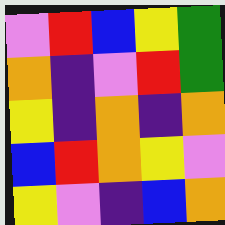[["violet", "red", "blue", "yellow", "green"], ["orange", "indigo", "violet", "red", "green"], ["yellow", "indigo", "orange", "indigo", "orange"], ["blue", "red", "orange", "yellow", "violet"], ["yellow", "violet", "indigo", "blue", "orange"]]